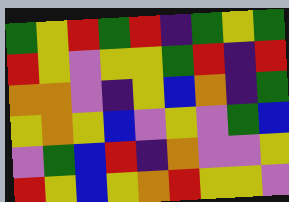[["green", "yellow", "red", "green", "red", "indigo", "green", "yellow", "green"], ["red", "yellow", "violet", "yellow", "yellow", "green", "red", "indigo", "red"], ["orange", "orange", "violet", "indigo", "yellow", "blue", "orange", "indigo", "green"], ["yellow", "orange", "yellow", "blue", "violet", "yellow", "violet", "green", "blue"], ["violet", "green", "blue", "red", "indigo", "orange", "violet", "violet", "yellow"], ["red", "yellow", "blue", "yellow", "orange", "red", "yellow", "yellow", "violet"]]